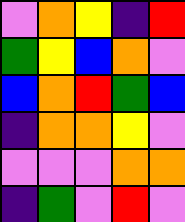[["violet", "orange", "yellow", "indigo", "red"], ["green", "yellow", "blue", "orange", "violet"], ["blue", "orange", "red", "green", "blue"], ["indigo", "orange", "orange", "yellow", "violet"], ["violet", "violet", "violet", "orange", "orange"], ["indigo", "green", "violet", "red", "violet"]]